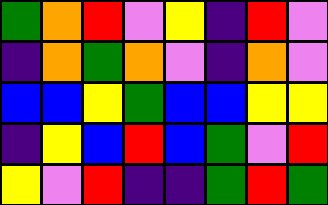[["green", "orange", "red", "violet", "yellow", "indigo", "red", "violet"], ["indigo", "orange", "green", "orange", "violet", "indigo", "orange", "violet"], ["blue", "blue", "yellow", "green", "blue", "blue", "yellow", "yellow"], ["indigo", "yellow", "blue", "red", "blue", "green", "violet", "red"], ["yellow", "violet", "red", "indigo", "indigo", "green", "red", "green"]]